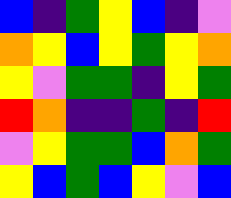[["blue", "indigo", "green", "yellow", "blue", "indigo", "violet"], ["orange", "yellow", "blue", "yellow", "green", "yellow", "orange"], ["yellow", "violet", "green", "green", "indigo", "yellow", "green"], ["red", "orange", "indigo", "indigo", "green", "indigo", "red"], ["violet", "yellow", "green", "green", "blue", "orange", "green"], ["yellow", "blue", "green", "blue", "yellow", "violet", "blue"]]